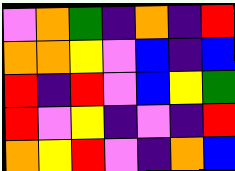[["violet", "orange", "green", "indigo", "orange", "indigo", "red"], ["orange", "orange", "yellow", "violet", "blue", "indigo", "blue"], ["red", "indigo", "red", "violet", "blue", "yellow", "green"], ["red", "violet", "yellow", "indigo", "violet", "indigo", "red"], ["orange", "yellow", "red", "violet", "indigo", "orange", "blue"]]